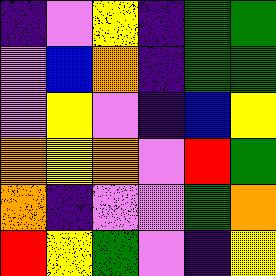[["indigo", "violet", "yellow", "indigo", "green", "green"], ["violet", "blue", "orange", "indigo", "green", "green"], ["violet", "yellow", "violet", "indigo", "blue", "yellow"], ["orange", "yellow", "orange", "violet", "red", "green"], ["orange", "indigo", "violet", "violet", "green", "orange"], ["red", "yellow", "green", "violet", "indigo", "yellow"]]